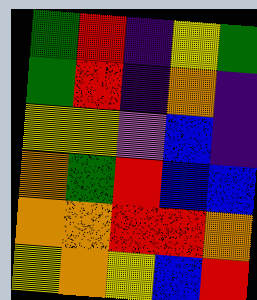[["green", "red", "indigo", "yellow", "green"], ["green", "red", "indigo", "orange", "indigo"], ["yellow", "yellow", "violet", "blue", "indigo"], ["orange", "green", "red", "blue", "blue"], ["orange", "orange", "red", "red", "orange"], ["yellow", "orange", "yellow", "blue", "red"]]